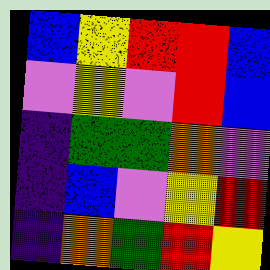[["blue", "yellow", "red", "red", "blue"], ["violet", "yellow", "violet", "red", "blue"], ["indigo", "green", "green", "orange", "violet"], ["indigo", "blue", "violet", "yellow", "red"], ["indigo", "orange", "green", "red", "yellow"]]